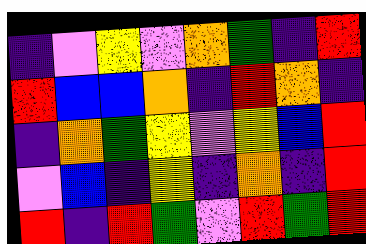[["indigo", "violet", "yellow", "violet", "orange", "green", "indigo", "red"], ["red", "blue", "blue", "orange", "indigo", "red", "orange", "indigo"], ["indigo", "orange", "green", "yellow", "violet", "yellow", "blue", "red"], ["violet", "blue", "indigo", "yellow", "indigo", "orange", "indigo", "red"], ["red", "indigo", "red", "green", "violet", "red", "green", "red"]]